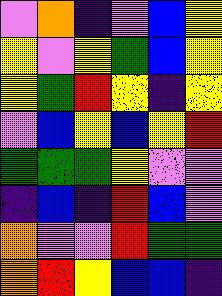[["violet", "orange", "indigo", "violet", "blue", "yellow"], ["yellow", "violet", "yellow", "green", "blue", "yellow"], ["yellow", "green", "red", "yellow", "indigo", "yellow"], ["violet", "blue", "yellow", "blue", "yellow", "red"], ["green", "green", "green", "yellow", "violet", "violet"], ["indigo", "blue", "indigo", "red", "blue", "violet"], ["orange", "violet", "violet", "red", "green", "green"], ["orange", "red", "yellow", "blue", "blue", "indigo"]]